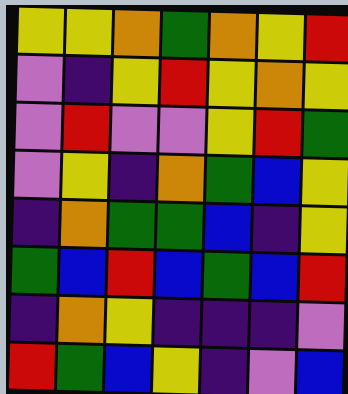[["yellow", "yellow", "orange", "green", "orange", "yellow", "red"], ["violet", "indigo", "yellow", "red", "yellow", "orange", "yellow"], ["violet", "red", "violet", "violet", "yellow", "red", "green"], ["violet", "yellow", "indigo", "orange", "green", "blue", "yellow"], ["indigo", "orange", "green", "green", "blue", "indigo", "yellow"], ["green", "blue", "red", "blue", "green", "blue", "red"], ["indigo", "orange", "yellow", "indigo", "indigo", "indigo", "violet"], ["red", "green", "blue", "yellow", "indigo", "violet", "blue"]]